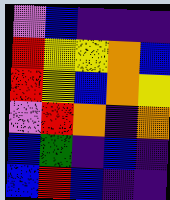[["violet", "blue", "indigo", "indigo", "indigo"], ["red", "yellow", "yellow", "orange", "blue"], ["red", "yellow", "blue", "orange", "yellow"], ["violet", "red", "orange", "indigo", "orange"], ["blue", "green", "indigo", "blue", "indigo"], ["blue", "red", "blue", "indigo", "indigo"]]